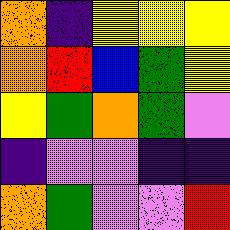[["orange", "indigo", "yellow", "yellow", "yellow"], ["orange", "red", "blue", "green", "yellow"], ["yellow", "green", "orange", "green", "violet"], ["indigo", "violet", "violet", "indigo", "indigo"], ["orange", "green", "violet", "violet", "red"]]